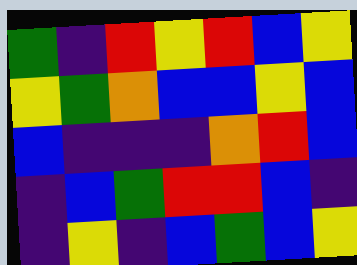[["green", "indigo", "red", "yellow", "red", "blue", "yellow"], ["yellow", "green", "orange", "blue", "blue", "yellow", "blue"], ["blue", "indigo", "indigo", "indigo", "orange", "red", "blue"], ["indigo", "blue", "green", "red", "red", "blue", "indigo"], ["indigo", "yellow", "indigo", "blue", "green", "blue", "yellow"]]